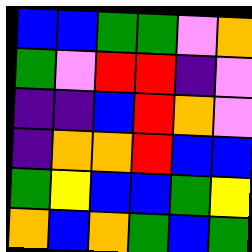[["blue", "blue", "green", "green", "violet", "orange"], ["green", "violet", "red", "red", "indigo", "violet"], ["indigo", "indigo", "blue", "red", "orange", "violet"], ["indigo", "orange", "orange", "red", "blue", "blue"], ["green", "yellow", "blue", "blue", "green", "yellow"], ["orange", "blue", "orange", "green", "blue", "green"]]